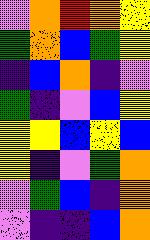[["violet", "orange", "red", "orange", "yellow"], ["green", "orange", "blue", "green", "yellow"], ["indigo", "blue", "orange", "indigo", "violet"], ["green", "indigo", "violet", "blue", "yellow"], ["yellow", "yellow", "blue", "yellow", "blue"], ["yellow", "indigo", "violet", "green", "orange"], ["violet", "green", "blue", "indigo", "orange"], ["violet", "indigo", "indigo", "blue", "orange"]]